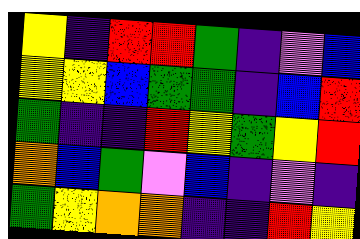[["yellow", "indigo", "red", "red", "green", "indigo", "violet", "blue"], ["yellow", "yellow", "blue", "green", "green", "indigo", "blue", "red"], ["green", "indigo", "indigo", "red", "yellow", "green", "yellow", "red"], ["orange", "blue", "green", "violet", "blue", "indigo", "violet", "indigo"], ["green", "yellow", "orange", "orange", "indigo", "indigo", "red", "yellow"]]